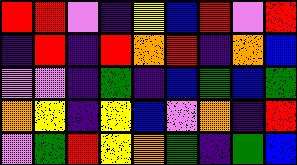[["red", "red", "violet", "indigo", "yellow", "blue", "red", "violet", "red"], ["indigo", "red", "indigo", "red", "orange", "red", "indigo", "orange", "blue"], ["violet", "violet", "indigo", "green", "indigo", "blue", "green", "blue", "green"], ["orange", "yellow", "indigo", "yellow", "blue", "violet", "orange", "indigo", "red"], ["violet", "green", "red", "yellow", "orange", "green", "indigo", "green", "blue"]]